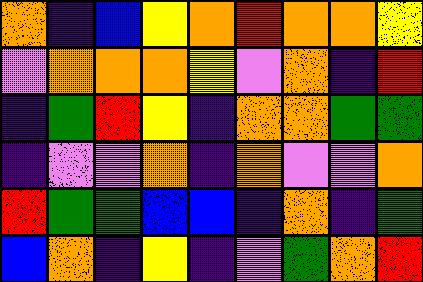[["orange", "indigo", "blue", "yellow", "orange", "red", "orange", "orange", "yellow"], ["violet", "orange", "orange", "orange", "yellow", "violet", "orange", "indigo", "red"], ["indigo", "green", "red", "yellow", "indigo", "orange", "orange", "green", "green"], ["indigo", "violet", "violet", "orange", "indigo", "orange", "violet", "violet", "orange"], ["red", "green", "green", "blue", "blue", "indigo", "orange", "indigo", "green"], ["blue", "orange", "indigo", "yellow", "indigo", "violet", "green", "orange", "red"]]